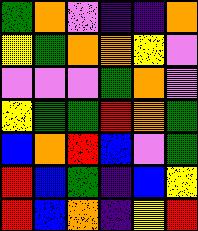[["green", "orange", "violet", "indigo", "indigo", "orange"], ["yellow", "green", "orange", "orange", "yellow", "violet"], ["violet", "violet", "violet", "green", "orange", "violet"], ["yellow", "green", "green", "red", "orange", "green"], ["blue", "orange", "red", "blue", "violet", "green"], ["red", "blue", "green", "indigo", "blue", "yellow"], ["red", "blue", "orange", "indigo", "yellow", "red"]]